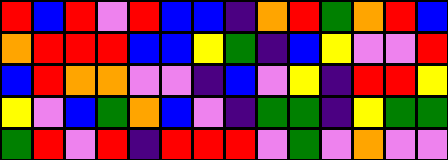[["red", "blue", "red", "violet", "red", "blue", "blue", "indigo", "orange", "red", "green", "orange", "red", "blue"], ["orange", "red", "red", "red", "blue", "blue", "yellow", "green", "indigo", "blue", "yellow", "violet", "violet", "red"], ["blue", "red", "orange", "orange", "violet", "violet", "indigo", "blue", "violet", "yellow", "indigo", "red", "red", "yellow"], ["yellow", "violet", "blue", "green", "orange", "blue", "violet", "indigo", "green", "green", "indigo", "yellow", "green", "green"], ["green", "red", "violet", "red", "indigo", "red", "red", "red", "violet", "green", "violet", "orange", "violet", "violet"]]